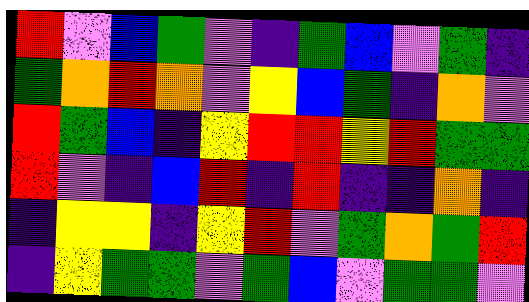[["red", "violet", "blue", "green", "violet", "indigo", "green", "blue", "violet", "green", "indigo"], ["green", "orange", "red", "orange", "violet", "yellow", "blue", "green", "indigo", "orange", "violet"], ["red", "green", "blue", "indigo", "yellow", "red", "red", "yellow", "red", "green", "green"], ["red", "violet", "indigo", "blue", "red", "indigo", "red", "indigo", "indigo", "orange", "indigo"], ["indigo", "yellow", "yellow", "indigo", "yellow", "red", "violet", "green", "orange", "green", "red"], ["indigo", "yellow", "green", "green", "violet", "green", "blue", "violet", "green", "green", "violet"]]